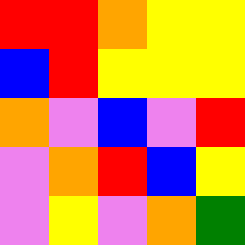[["red", "red", "orange", "yellow", "yellow"], ["blue", "red", "yellow", "yellow", "yellow"], ["orange", "violet", "blue", "violet", "red"], ["violet", "orange", "red", "blue", "yellow"], ["violet", "yellow", "violet", "orange", "green"]]